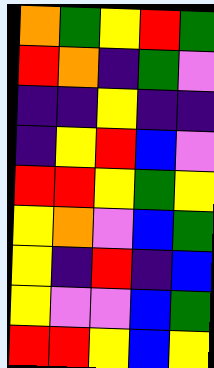[["orange", "green", "yellow", "red", "green"], ["red", "orange", "indigo", "green", "violet"], ["indigo", "indigo", "yellow", "indigo", "indigo"], ["indigo", "yellow", "red", "blue", "violet"], ["red", "red", "yellow", "green", "yellow"], ["yellow", "orange", "violet", "blue", "green"], ["yellow", "indigo", "red", "indigo", "blue"], ["yellow", "violet", "violet", "blue", "green"], ["red", "red", "yellow", "blue", "yellow"]]